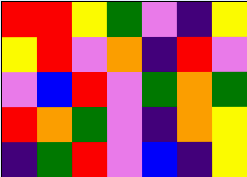[["red", "red", "yellow", "green", "violet", "indigo", "yellow"], ["yellow", "red", "violet", "orange", "indigo", "red", "violet"], ["violet", "blue", "red", "violet", "green", "orange", "green"], ["red", "orange", "green", "violet", "indigo", "orange", "yellow"], ["indigo", "green", "red", "violet", "blue", "indigo", "yellow"]]